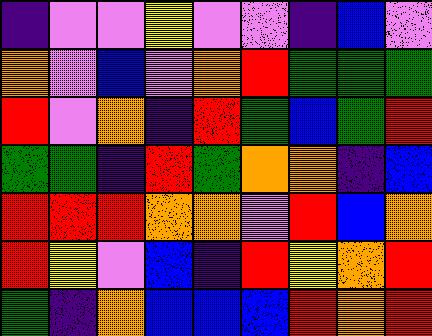[["indigo", "violet", "violet", "yellow", "violet", "violet", "indigo", "blue", "violet"], ["orange", "violet", "blue", "violet", "orange", "red", "green", "green", "green"], ["red", "violet", "orange", "indigo", "red", "green", "blue", "green", "red"], ["green", "green", "indigo", "red", "green", "orange", "orange", "indigo", "blue"], ["red", "red", "red", "orange", "orange", "violet", "red", "blue", "orange"], ["red", "yellow", "violet", "blue", "indigo", "red", "yellow", "orange", "red"], ["green", "indigo", "orange", "blue", "blue", "blue", "red", "orange", "red"]]